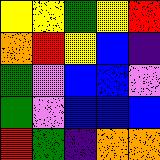[["yellow", "yellow", "green", "yellow", "red"], ["orange", "red", "yellow", "blue", "indigo"], ["green", "violet", "blue", "blue", "violet"], ["green", "violet", "blue", "blue", "blue"], ["red", "green", "indigo", "orange", "orange"]]